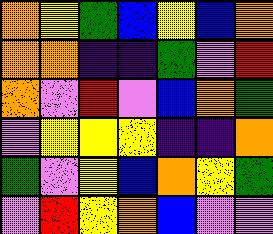[["orange", "yellow", "green", "blue", "yellow", "blue", "orange"], ["orange", "orange", "indigo", "indigo", "green", "violet", "red"], ["orange", "violet", "red", "violet", "blue", "orange", "green"], ["violet", "yellow", "yellow", "yellow", "indigo", "indigo", "orange"], ["green", "violet", "yellow", "blue", "orange", "yellow", "green"], ["violet", "red", "yellow", "orange", "blue", "violet", "violet"]]